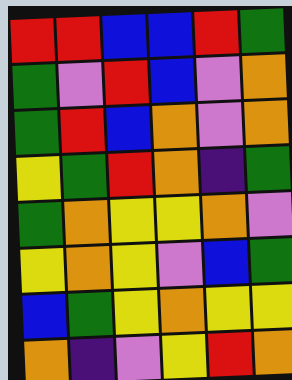[["red", "red", "blue", "blue", "red", "green"], ["green", "violet", "red", "blue", "violet", "orange"], ["green", "red", "blue", "orange", "violet", "orange"], ["yellow", "green", "red", "orange", "indigo", "green"], ["green", "orange", "yellow", "yellow", "orange", "violet"], ["yellow", "orange", "yellow", "violet", "blue", "green"], ["blue", "green", "yellow", "orange", "yellow", "yellow"], ["orange", "indigo", "violet", "yellow", "red", "orange"]]